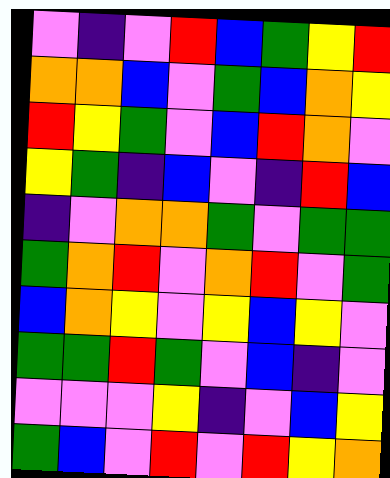[["violet", "indigo", "violet", "red", "blue", "green", "yellow", "red"], ["orange", "orange", "blue", "violet", "green", "blue", "orange", "yellow"], ["red", "yellow", "green", "violet", "blue", "red", "orange", "violet"], ["yellow", "green", "indigo", "blue", "violet", "indigo", "red", "blue"], ["indigo", "violet", "orange", "orange", "green", "violet", "green", "green"], ["green", "orange", "red", "violet", "orange", "red", "violet", "green"], ["blue", "orange", "yellow", "violet", "yellow", "blue", "yellow", "violet"], ["green", "green", "red", "green", "violet", "blue", "indigo", "violet"], ["violet", "violet", "violet", "yellow", "indigo", "violet", "blue", "yellow"], ["green", "blue", "violet", "red", "violet", "red", "yellow", "orange"]]